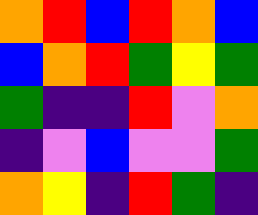[["orange", "red", "blue", "red", "orange", "blue"], ["blue", "orange", "red", "green", "yellow", "green"], ["green", "indigo", "indigo", "red", "violet", "orange"], ["indigo", "violet", "blue", "violet", "violet", "green"], ["orange", "yellow", "indigo", "red", "green", "indigo"]]